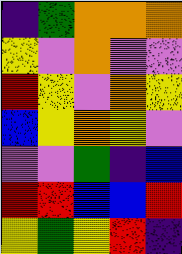[["indigo", "green", "orange", "orange", "orange"], ["yellow", "violet", "orange", "violet", "violet"], ["red", "yellow", "violet", "orange", "yellow"], ["blue", "yellow", "orange", "yellow", "violet"], ["violet", "violet", "green", "indigo", "blue"], ["red", "red", "blue", "blue", "red"], ["yellow", "green", "yellow", "red", "indigo"]]